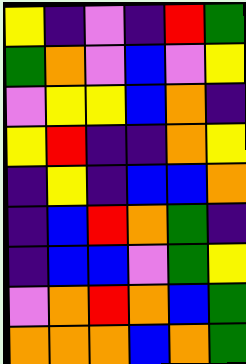[["yellow", "indigo", "violet", "indigo", "red", "green"], ["green", "orange", "violet", "blue", "violet", "yellow"], ["violet", "yellow", "yellow", "blue", "orange", "indigo"], ["yellow", "red", "indigo", "indigo", "orange", "yellow"], ["indigo", "yellow", "indigo", "blue", "blue", "orange"], ["indigo", "blue", "red", "orange", "green", "indigo"], ["indigo", "blue", "blue", "violet", "green", "yellow"], ["violet", "orange", "red", "orange", "blue", "green"], ["orange", "orange", "orange", "blue", "orange", "green"]]